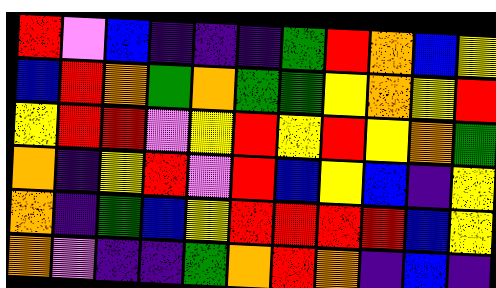[["red", "violet", "blue", "indigo", "indigo", "indigo", "green", "red", "orange", "blue", "yellow"], ["blue", "red", "orange", "green", "orange", "green", "green", "yellow", "orange", "yellow", "red"], ["yellow", "red", "red", "violet", "yellow", "red", "yellow", "red", "yellow", "orange", "green"], ["orange", "indigo", "yellow", "red", "violet", "red", "blue", "yellow", "blue", "indigo", "yellow"], ["orange", "indigo", "green", "blue", "yellow", "red", "red", "red", "red", "blue", "yellow"], ["orange", "violet", "indigo", "indigo", "green", "orange", "red", "orange", "indigo", "blue", "indigo"]]